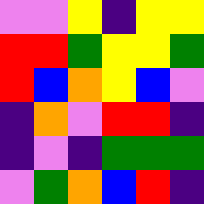[["violet", "violet", "yellow", "indigo", "yellow", "yellow"], ["red", "red", "green", "yellow", "yellow", "green"], ["red", "blue", "orange", "yellow", "blue", "violet"], ["indigo", "orange", "violet", "red", "red", "indigo"], ["indigo", "violet", "indigo", "green", "green", "green"], ["violet", "green", "orange", "blue", "red", "indigo"]]